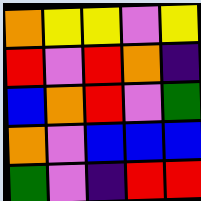[["orange", "yellow", "yellow", "violet", "yellow"], ["red", "violet", "red", "orange", "indigo"], ["blue", "orange", "red", "violet", "green"], ["orange", "violet", "blue", "blue", "blue"], ["green", "violet", "indigo", "red", "red"]]